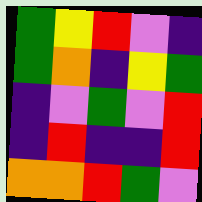[["green", "yellow", "red", "violet", "indigo"], ["green", "orange", "indigo", "yellow", "green"], ["indigo", "violet", "green", "violet", "red"], ["indigo", "red", "indigo", "indigo", "red"], ["orange", "orange", "red", "green", "violet"]]